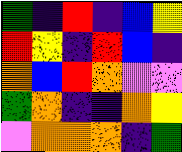[["green", "indigo", "red", "indigo", "blue", "yellow"], ["red", "yellow", "indigo", "red", "blue", "indigo"], ["orange", "blue", "red", "orange", "violet", "violet"], ["green", "orange", "indigo", "indigo", "orange", "yellow"], ["violet", "orange", "orange", "orange", "indigo", "green"]]